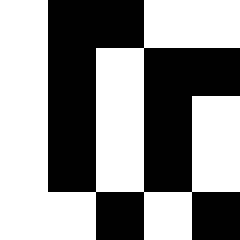[["white", "black", "black", "white", "white"], ["white", "black", "white", "black", "black"], ["white", "black", "white", "black", "white"], ["white", "black", "white", "black", "white"], ["white", "white", "black", "white", "black"]]